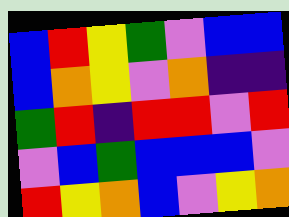[["blue", "red", "yellow", "green", "violet", "blue", "blue"], ["blue", "orange", "yellow", "violet", "orange", "indigo", "indigo"], ["green", "red", "indigo", "red", "red", "violet", "red"], ["violet", "blue", "green", "blue", "blue", "blue", "violet"], ["red", "yellow", "orange", "blue", "violet", "yellow", "orange"]]